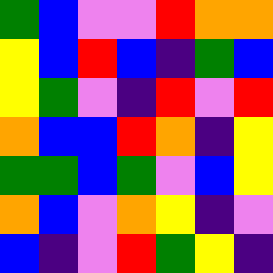[["green", "blue", "violet", "violet", "red", "orange", "orange"], ["yellow", "blue", "red", "blue", "indigo", "green", "blue"], ["yellow", "green", "violet", "indigo", "red", "violet", "red"], ["orange", "blue", "blue", "red", "orange", "indigo", "yellow"], ["green", "green", "blue", "green", "violet", "blue", "yellow"], ["orange", "blue", "violet", "orange", "yellow", "indigo", "violet"], ["blue", "indigo", "violet", "red", "green", "yellow", "indigo"]]